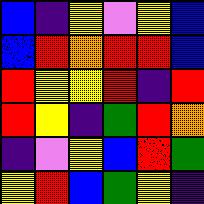[["blue", "indigo", "yellow", "violet", "yellow", "blue"], ["blue", "red", "orange", "red", "red", "blue"], ["red", "yellow", "yellow", "red", "indigo", "red"], ["red", "yellow", "indigo", "green", "red", "orange"], ["indigo", "violet", "yellow", "blue", "red", "green"], ["yellow", "red", "blue", "green", "yellow", "indigo"]]